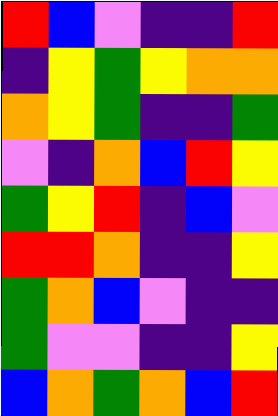[["red", "blue", "violet", "indigo", "indigo", "red"], ["indigo", "yellow", "green", "yellow", "orange", "orange"], ["orange", "yellow", "green", "indigo", "indigo", "green"], ["violet", "indigo", "orange", "blue", "red", "yellow"], ["green", "yellow", "red", "indigo", "blue", "violet"], ["red", "red", "orange", "indigo", "indigo", "yellow"], ["green", "orange", "blue", "violet", "indigo", "indigo"], ["green", "violet", "violet", "indigo", "indigo", "yellow"], ["blue", "orange", "green", "orange", "blue", "red"]]